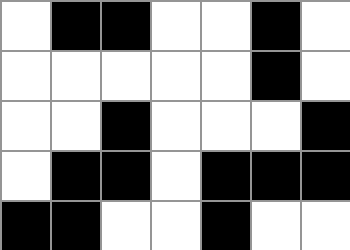[["white", "black", "black", "white", "white", "black", "white"], ["white", "white", "white", "white", "white", "black", "white"], ["white", "white", "black", "white", "white", "white", "black"], ["white", "black", "black", "white", "black", "black", "black"], ["black", "black", "white", "white", "black", "white", "white"]]